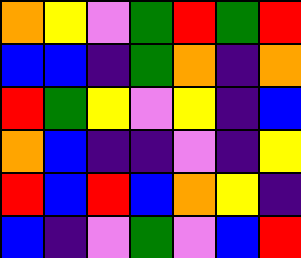[["orange", "yellow", "violet", "green", "red", "green", "red"], ["blue", "blue", "indigo", "green", "orange", "indigo", "orange"], ["red", "green", "yellow", "violet", "yellow", "indigo", "blue"], ["orange", "blue", "indigo", "indigo", "violet", "indigo", "yellow"], ["red", "blue", "red", "blue", "orange", "yellow", "indigo"], ["blue", "indigo", "violet", "green", "violet", "blue", "red"]]